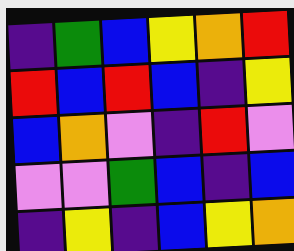[["indigo", "green", "blue", "yellow", "orange", "red"], ["red", "blue", "red", "blue", "indigo", "yellow"], ["blue", "orange", "violet", "indigo", "red", "violet"], ["violet", "violet", "green", "blue", "indigo", "blue"], ["indigo", "yellow", "indigo", "blue", "yellow", "orange"]]